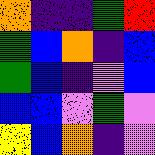[["orange", "indigo", "indigo", "green", "red"], ["green", "blue", "orange", "indigo", "blue"], ["green", "blue", "indigo", "violet", "blue"], ["blue", "blue", "violet", "green", "violet"], ["yellow", "blue", "orange", "indigo", "violet"]]